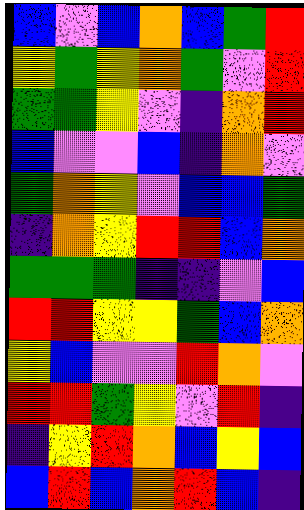[["blue", "violet", "blue", "orange", "blue", "green", "red"], ["yellow", "green", "yellow", "orange", "green", "violet", "red"], ["green", "green", "yellow", "violet", "indigo", "orange", "red"], ["blue", "violet", "violet", "blue", "indigo", "orange", "violet"], ["green", "orange", "yellow", "violet", "blue", "blue", "green"], ["indigo", "orange", "yellow", "red", "red", "blue", "orange"], ["green", "green", "green", "indigo", "indigo", "violet", "blue"], ["red", "red", "yellow", "yellow", "green", "blue", "orange"], ["yellow", "blue", "violet", "violet", "red", "orange", "violet"], ["red", "red", "green", "yellow", "violet", "red", "indigo"], ["indigo", "yellow", "red", "orange", "blue", "yellow", "blue"], ["blue", "red", "blue", "orange", "red", "blue", "indigo"]]